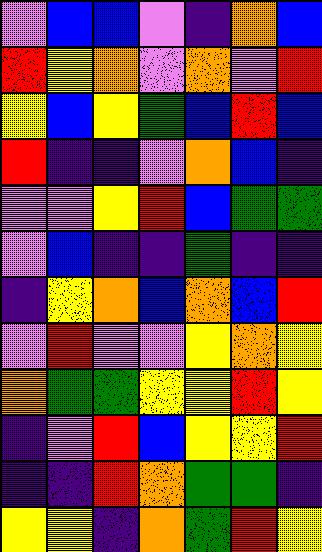[["violet", "blue", "blue", "violet", "indigo", "orange", "blue"], ["red", "yellow", "orange", "violet", "orange", "violet", "red"], ["yellow", "blue", "yellow", "green", "blue", "red", "blue"], ["red", "indigo", "indigo", "violet", "orange", "blue", "indigo"], ["violet", "violet", "yellow", "red", "blue", "green", "green"], ["violet", "blue", "indigo", "indigo", "green", "indigo", "indigo"], ["indigo", "yellow", "orange", "blue", "orange", "blue", "red"], ["violet", "red", "violet", "violet", "yellow", "orange", "yellow"], ["orange", "green", "green", "yellow", "yellow", "red", "yellow"], ["indigo", "violet", "red", "blue", "yellow", "yellow", "red"], ["indigo", "indigo", "red", "orange", "green", "green", "indigo"], ["yellow", "yellow", "indigo", "orange", "green", "red", "yellow"]]